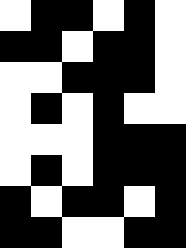[["white", "black", "black", "white", "black", "white"], ["black", "black", "white", "black", "black", "white"], ["white", "white", "black", "black", "black", "white"], ["white", "black", "white", "black", "white", "white"], ["white", "white", "white", "black", "black", "black"], ["white", "black", "white", "black", "black", "black"], ["black", "white", "black", "black", "white", "black"], ["black", "black", "white", "white", "black", "black"]]